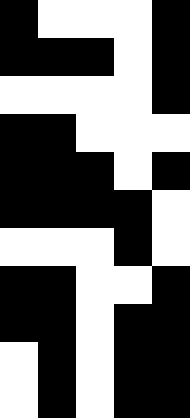[["black", "white", "white", "white", "black"], ["black", "black", "black", "white", "black"], ["white", "white", "white", "white", "black"], ["black", "black", "white", "white", "white"], ["black", "black", "black", "white", "black"], ["black", "black", "black", "black", "white"], ["white", "white", "white", "black", "white"], ["black", "black", "white", "white", "black"], ["black", "black", "white", "black", "black"], ["white", "black", "white", "black", "black"], ["white", "black", "white", "black", "black"]]